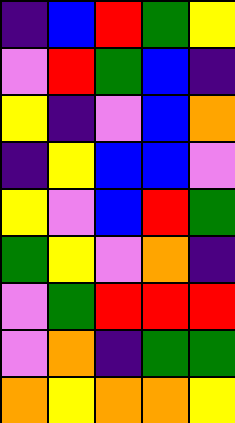[["indigo", "blue", "red", "green", "yellow"], ["violet", "red", "green", "blue", "indigo"], ["yellow", "indigo", "violet", "blue", "orange"], ["indigo", "yellow", "blue", "blue", "violet"], ["yellow", "violet", "blue", "red", "green"], ["green", "yellow", "violet", "orange", "indigo"], ["violet", "green", "red", "red", "red"], ["violet", "orange", "indigo", "green", "green"], ["orange", "yellow", "orange", "orange", "yellow"]]